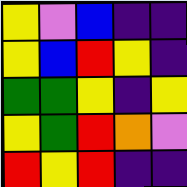[["yellow", "violet", "blue", "indigo", "indigo"], ["yellow", "blue", "red", "yellow", "indigo"], ["green", "green", "yellow", "indigo", "yellow"], ["yellow", "green", "red", "orange", "violet"], ["red", "yellow", "red", "indigo", "indigo"]]